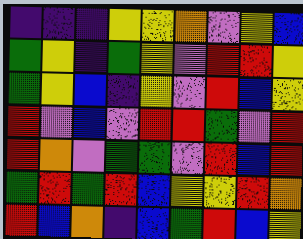[["indigo", "indigo", "indigo", "yellow", "yellow", "orange", "violet", "yellow", "blue"], ["green", "yellow", "indigo", "green", "yellow", "violet", "red", "red", "yellow"], ["green", "yellow", "blue", "indigo", "yellow", "violet", "red", "blue", "yellow"], ["red", "violet", "blue", "violet", "red", "red", "green", "violet", "red"], ["red", "orange", "violet", "green", "green", "violet", "red", "blue", "red"], ["green", "red", "green", "red", "blue", "yellow", "yellow", "red", "orange"], ["red", "blue", "orange", "indigo", "blue", "green", "red", "blue", "yellow"]]